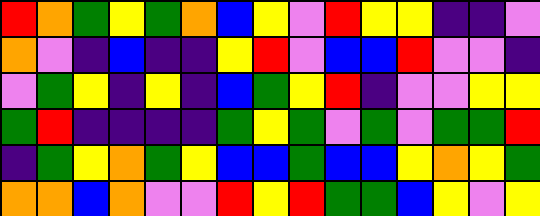[["red", "orange", "green", "yellow", "green", "orange", "blue", "yellow", "violet", "red", "yellow", "yellow", "indigo", "indigo", "violet"], ["orange", "violet", "indigo", "blue", "indigo", "indigo", "yellow", "red", "violet", "blue", "blue", "red", "violet", "violet", "indigo"], ["violet", "green", "yellow", "indigo", "yellow", "indigo", "blue", "green", "yellow", "red", "indigo", "violet", "violet", "yellow", "yellow"], ["green", "red", "indigo", "indigo", "indigo", "indigo", "green", "yellow", "green", "violet", "green", "violet", "green", "green", "red"], ["indigo", "green", "yellow", "orange", "green", "yellow", "blue", "blue", "green", "blue", "blue", "yellow", "orange", "yellow", "green"], ["orange", "orange", "blue", "orange", "violet", "violet", "red", "yellow", "red", "green", "green", "blue", "yellow", "violet", "yellow"]]